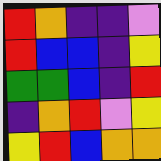[["red", "orange", "indigo", "indigo", "violet"], ["red", "blue", "blue", "indigo", "yellow"], ["green", "green", "blue", "indigo", "red"], ["indigo", "orange", "red", "violet", "yellow"], ["yellow", "red", "blue", "orange", "orange"]]